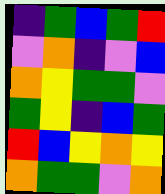[["indigo", "green", "blue", "green", "red"], ["violet", "orange", "indigo", "violet", "blue"], ["orange", "yellow", "green", "green", "violet"], ["green", "yellow", "indigo", "blue", "green"], ["red", "blue", "yellow", "orange", "yellow"], ["orange", "green", "green", "violet", "orange"]]